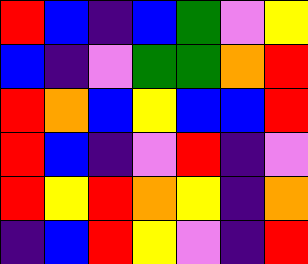[["red", "blue", "indigo", "blue", "green", "violet", "yellow"], ["blue", "indigo", "violet", "green", "green", "orange", "red"], ["red", "orange", "blue", "yellow", "blue", "blue", "red"], ["red", "blue", "indigo", "violet", "red", "indigo", "violet"], ["red", "yellow", "red", "orange", "yellow", "indigo", "orange"], ["indigo", "blue", "red", "yellow", "violet", "indigo", "red"]]